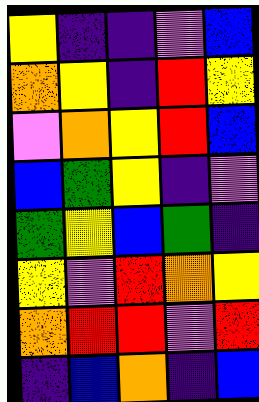[["yellow", "indigo", "indigo", "violet", "blue"], ["orange", "yellow", "indigo", "red", "yellow"], ["violet", "orange", "yellow", "red", "blue"], ["blue", "green", "yellow", "indigo", "violet"], ["green", "yellow", "blue", "green", "indigo"], ["yellow", "violet", "red", "orange", "yellow"], ["orange", "red", "red", "violet", "red"], ["indigo", "blue", "orange", "indigo", "blue"]]